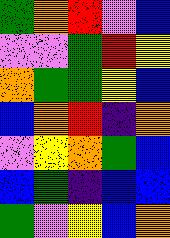[["green", "orange", "red", "violet", "blue"], ["violet", "violet", "green", "red", "yellow"], ["orange", "green", "green", "yellow", "blue"], ["blue", "orange", "red", "indigo", "orange"], ["violet", "yellow", "orange", "green", "blue"], ["blue", "green", "indigo", "blue", "blue"], ["green", "violet", "yellow", "blue", "orange"]]